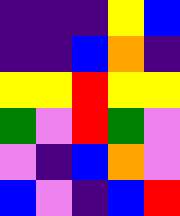[["indigo", "indigo", "indigo", "yellow", "blue"], ["indigo", "indigo", "blue", "orange", "indigo"], ["yellow", "yellow", "red", "yellow", "yellow"], ["green", "violet", "red", "green", "violet"], ["violet", "indigo", "blue", "orange", "violet"], ["blue", "violet", "indigo", "blue", "red"]]